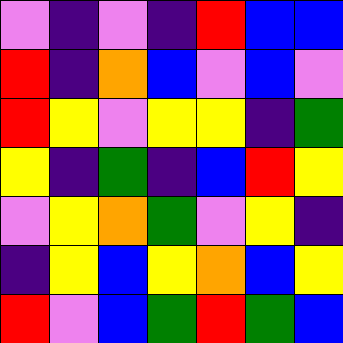[["violet", "indigo", "violet", "indigo", "red", "blue", "blue"], ["red", "indigo", "orange", "blue", "violet", "blue", "violet"], ["red", "yellow", "violet", "yellow", "yellow", "indigo", "green"], ["yellow", "indigo", "green", "indigo", "blue", "red", "yellow"], ["violet", "yellow", "orange", "green", "violet", "yellow", "indigo"], ["indigo", "yellow", "blue", "yellow", "orange", "blue", "yellow"], ["red", "violet", "blue", "green", "red", "green", "blue"]]